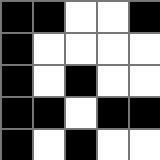[["black", "black", "white", "white", "black"], ["black", "white", "white", "white", "white"], ["black", "white", "black", "white", "white"], ["black", "black", "white", "black", "black"], ["black", "white", "black", "white", "white"]]